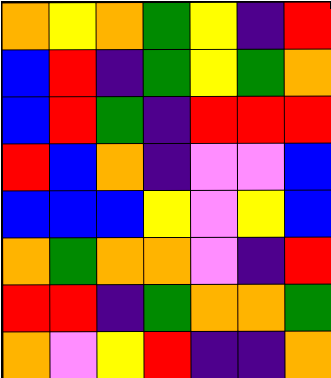[["orange", "yellow", "orange", "green", "yellow", "indigo", "red"], ["blue", "red", "indigo", "green", "yellow", "green", "orange"], ["blue", "red", "green", "indigo", "red", "red", "red"], ["red", "blue", "orange", "indigo", "violet", "violet", "blue"], ["blue", "blue", "blue", "yellow", "violet", "yellow", "blue"], ["orange", "green", "orange", "orange", "violet", "indigo", "red"], ["red", "red", "indigo", "green", "orange", "orange", "green"], ["orange", "violet", "yellow", "red", "indigo", "indigo", "orange"]]